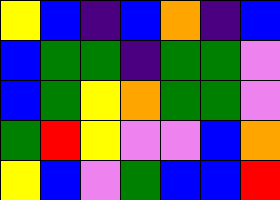[["yellow", "blue", "indigo", "blue", "orange", "indigo", "blue"], ["blue", "green", "green", "indigo", "green", "green", "violet"], ["blue", "green", "yellow", "orange", "green", "green", "violet"], ["green", "red", "yellow", "violet", "violet", "blue", "orange"], ["yellow", "blue", "violet", "green", "blue", "blue", "red"]]